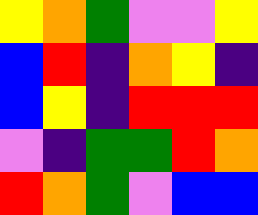[["yellow", "orange", "green", "violet", "violet", "yellow"], ["blue", "red", "indigo", "orange", "yellow", "indigo"], ["blue", "yellow", "indigo", "red", "red", "red"], ["violet", "indigo", "green", "green", "red", "orange"], ["red", "orange", "green", "violet", "blue", "blue"]]